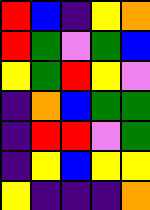[["red", "blue", "indigo", "yellow", "orange"], ["red", "green", "violet", "green", "blue"], ["yellow", "green", "red", "yellow", "violet"], ["indigo", "orange", "blue", "green", "green"], ["indigo", "red", "red", "violet", "green"], ["indigo", "yellow", "blue", "yellow", "yellow"], ["yellow", "indigo", "indigo", "indigo", "orange"]]